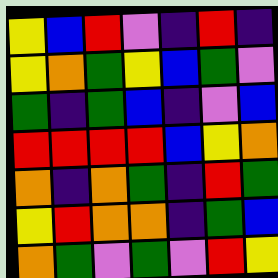[["yellow", "blue", "red", "violet", "indigo", "red", "indigo"], ["yellow", "orange", "green", "yellow", "blue", "green", "violet"], ["green", "indigo", "green", "blue", "indigo", "violet", "blue"], ["red", "red", "red", "red", "blue", "yellow", "orange"], ["orange", "indigo", "orange", "green", "indigo", "red", "green"], ["yellow", "red", "orange", "orange", "indigo", "green", "blue"], ["orange", "green", "violet", "green", "violet", "red", "yellow"]]